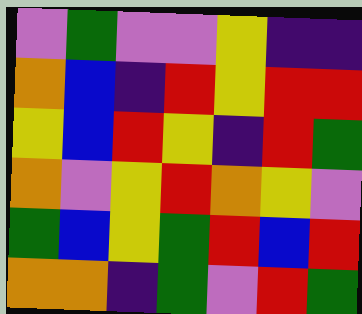[["violet", "green", "violet", "violet", "yellow", "indigo", "indigo"], ["orange", "blue", "indigo", "red", "yellow", "red", "red"], ["yellow", "blue", "red", "yellow", "indigo", "red", "green"], ["orange", "violet", "yellow", "red", "orange", "yellow", "violet"], ["green", "blue", "yellow", "green", "red", "blue", "red"], ["orange", "orange", "indigo", "green", "violet", "red", "green"]]